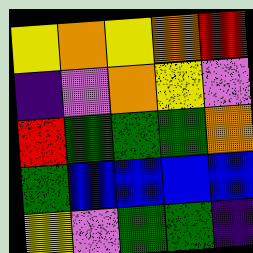[["yellow", "orange", "yellow", "orange", "red"], ["indigo", "violet", "orange", "yellow", "violet"], ["red", "green", "green", "green", "orange"], ["green", "blue", "blue", "blue", "blue"], ["yellow", "violet", "green", "green", "indigo"]]